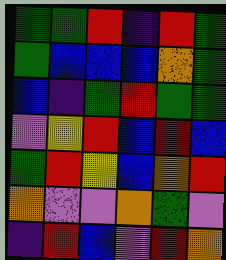[["green", "green", "red", "indigo", "red", "green"], ["green", "blue", "blue", "blue", "orange", "green"], ["blue", "indigo", "green", "red", "green", "green"], ["violet", "yellow", "red", "blue", "red", "blue"], ["green", "red", "yellow", "blue", "orange", "red"], ["orange", "violet", "violet", "orange", "green", "violet"], ["indigo", "red", "blue", "violet", "red", "orange"]]